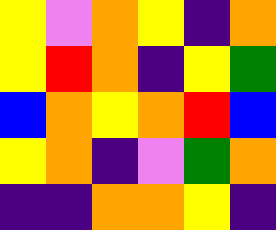[["yellow", "violet", "orange", "yellow", "indigo", "orange"], ["yellow", "red", "orange", "indigo", "yellow", "green"], ["blue", "orange", "yellow", "orange", "red", "blue"], ["yellow", "orange", "indigo", "violet", "green", "orange"], ["indigo", "indigo", "orange", "orange", "yellow", "indigo"]]